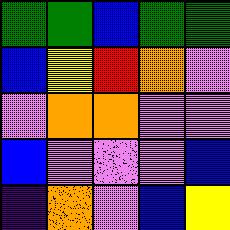[["green", "green", "blue", "green", "green"], ["blue", "yellow", "red", "orange", "violet"], ["violet", "orange", "orange", "violet", "violet"], ["blue", "violet", "violet", "violet", "blue"], ["indigo", "orange", "violet", "blue", "yellow"]]